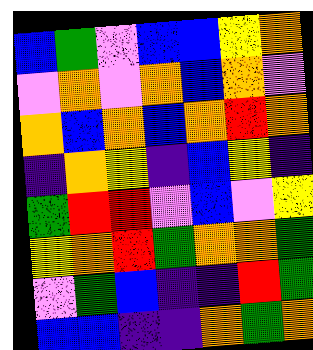[["blue", "green", "violet", "blue", "blue", "yellow", "orange"], ["violet", "orange", "violet", "orange", "blue", "orange", "violet"], ["orange", "blue", "orange", "blue", "orange", "red", "orange"], ["indigo", "orange", "yellow", "indigo", "blue", "yellow", "indigo"], ["green", "red", "red", "violet", "blue", "violet", "yellow"], ["yellow", "orange", "red", "green", "orange", "orange", "green"], ["violet", "green", "blue", "indigo", "indigo", "red", "green"], ["blue", "blue", "indigo", "indigo", "orange", "green", "orange"]]